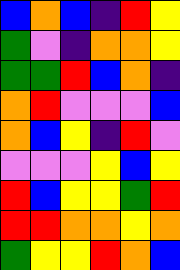[["blue", "orange", "blue", "indigo", "red", "yellow"], ["green", "violet", "indigo", "orange", "orange", "yellow"], ["green", "green", "red", "blue", "orange", "indigo"], ["orange", "red", "violet", "violet", "violet", "blue"], ["orange", "blue", "yellow", "indigo", "red", "violet"], ["violet", "violet", "violet", "yellow", "blue", "yellow"], ["red", "blue", "yellow", "yellow", "green", "red"], ["red", "red", "orange", "orange", "yellow", "orange"], ["green", "yellow", "yellow", "red", "orange", "blue"]]